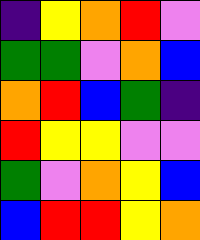[["indigo", "yellow", "orange", "red", "violet"], ["green", "green", "violet", "orange", "blue"], ["orange", "red", "blue", "green", "indigo"], ["red", "yellow", "yellow", "violet", "violet"], ["green", "violet", "orange", "yellow", "blue"], ["blue", "red", "red", "yellow", "orange"]]